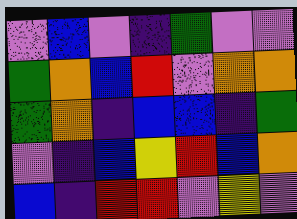[["violet", "blue", "violet", "indigo", "green", "violet", "violet"], ["green", "orange", "blue", "red", "violet", "orange", "orange"], ["green", "orange", "indigo", "blue", "blue", "indigo", "green"], ["violet", "indigo", "blue", "yellow", "red", "blue", "orange"], ["blue", "indigo", "red", "red", "violet", "yellow", "violet"]]